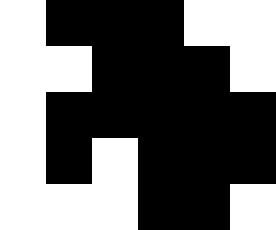[["white", "black", "black", "black", "white", "white"], ["white", "white", "black", "black", "black", "white"], ["white", "black", "black", "black", "black", "black"], ["white", "black", "white", "black", "black", "black"], ["white", "white", "white", "black", "black", "white"]]